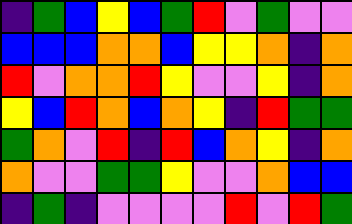[["indigo", "green", "blue", "yellow", "blue", "green", "red", "violet", "green", "violet", "violet"], ["blue", "blue", "blue", "orange", "orange", "blue", "yellow", "yellow", "orange", "indigo", "orange"], ["red", "violet", "orange", "orange", "red", "yellow", "violet", "violet", "yellow", "indigo", "orange"], ["yellow", "blue", "red", "orange", "blue", "orange", "yellow", "indigo", "red", "green", "green"], ["green", "orange", "violet", "red", "indigo", "red", "blue", "orange", "yellow", "indigo", "orange"], ["orange", "violet", "violet", "green", "green", "yellow", "violet", "violet", "orange", "blue", "blue"], ["indigo", "green", "indigo", "violet", "violet", "violet", "violet", "red", "violet", "red", "green"]]